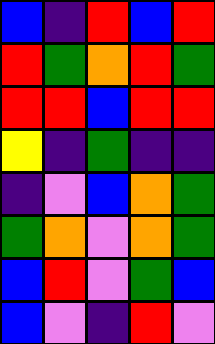[["blue", "indigo", "red", "blue", "red"], ["red", "green", "orange", "red", "green"], ["red", "red", "blue", "red", "red"], ["yellow", "indigo", "green", "indigo", "indigo"], ["indigo", "violet", "blue", "orange", "green"], ["green", "orange", "violet", "orange", "green"], ["blue", "red", "violet", "green", "blue"], ["blue", "violet", "indigo", "red", "violet"]]